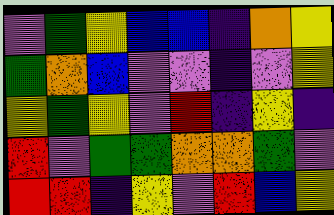[["violet", "green", "yellow", "blue", "blue", "indigo", "orange", "yellow"], ["green", "orange", "blue", "violet", "violet", "indigo", "violet", "yellow"], ["yellow", "green", "yellow", "violet", "red", "indigo", "yellow", "indigo"], ["red", "violet", "green", "green", "orange", "orange", "green", "violet"], ["red", "red", "indigo", "yellow", "violet", "red", "blue", "yellow"]]